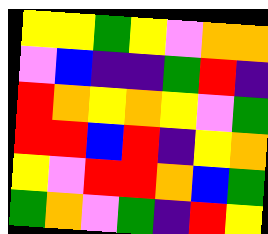[["yellow", "yellow", "green", "yellow", "violet", "orange", "orange"], ["violet", "blue", "indigo", "indigo", "green", "red", "indigo"], ["red", "orange", "yellow", "orange", "yellow", "violet", "green"], ["red", "red", "blue", "red", "indigo", "yellow", "orange"], ["yellow", "violet", "red", "red", "orange", "blue", "green"], ["green", "orange", "violet", "green", "indigo", "red", "yellow"]]